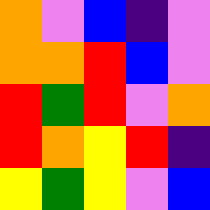[["orange", "violet", "blue", "indigo", "violet"], ["orange", "orange", "red", "blue", "violet"], ["red", "green", "red", "violet", "orange"], ["red", "orange", "yellow", "red", "indigo"], ["yellow", "green", "yellow", "violet", "blue"]]